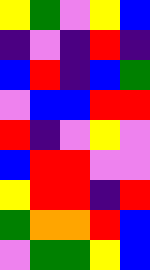[["yellow", "green", "violet", "yellow", "blue"], ["indigo", "violet", "indigo", "red", "indigo"], ["blue", "red", "indigo", "blue", "green"], ["violet", "blue", "blue", "red", "red"], ["red", "indigo", "violet", "yellow", "violet"], ["blue", "red", "red", "violet", "violet"], ["yellow", "red", "red", "indigo", "red"], ["green", "orange", "orange", "red", "blue"], ["violet", "green", "green", "yellow", "blue"]]